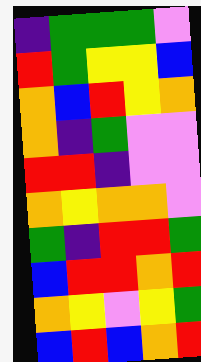[["indigo", "green", "green", "green", "violet"], ["red", "green", "yellow", "yellow", "blue"], ["orange", "blue", "red", "yellow", "orange"], ["orange", "indigo", "green", "violet", "violet"], ["red", "red", "indigo", "violet", "violet"], ["orange", "yellow", "orange", "orange", "violet"], ["green", "indigo", "red", "red", "green"], ["blue", "red", "red", "orange", "red"], ["orange", "yellow", "violet", "yellow", "green"], ["blue", "red", "blue", "orange", "red"]]